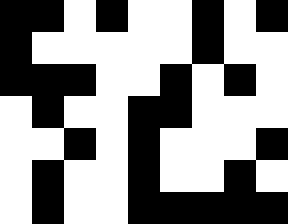[["black", "black", "white", "black", "white", "white", "black", "white", "black"], ["black", "white", "white", "white", "white", "white", "black", "white", "white"], ["black", "black", "black", "white", "white", "black", "white", "black", "white"], ["white", "black", "white", "white", "black", "black", "white", "white", "white"], ["white", "white", "black", "white", "black", "white", "white", "white", "black"], ["white", "black", "white", "white", "black", "white", "white", "black", "white"], ["white", "black", "white", "white", "black", "black", "black", "black", "black"]]